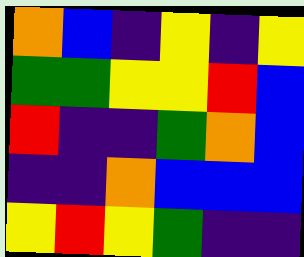[["orange", "blue", "indigo", "yellow", "indigo", "yellow"], ["green", "green", "yellow", "yellow", "red", "blue"], ["red", "indigo", "indigo", "green", "orange", "blue"], ["indigo", "indigo", "orange", "blue", "blue", "blue"], ["yellow", "red", "yellow", "green", "indigo", "indigo"]]